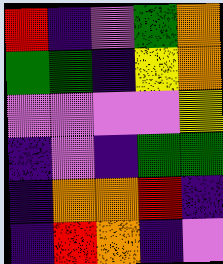[["red", "indigo", "violet", "green", "orange"], ["green", "green", "indigo", "yellow", "orange"], ["violet", "violet", "violet", "violet", "yellow"], ["indigo", "violet", "indigo", "green", "green"], ["indigo", "orange", "orange", "red", "indigo"], ["indigo", "red", "orange", "indigo", "violet"]]